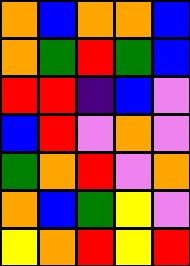[["orange", "blue", "orange", "orange", "blue"], ["orange", "green", "red", "green", "blue"], ["red", "red", "indigo", "blue", "violet"], ["blue", "red", "violet", "orange", "violet"], ["green", "orange", "red", "violet", "orange"], ["orange", "blue", "green", "yellow", "violet"], ["yellow", "orange", "red", "yellow", "red"]]